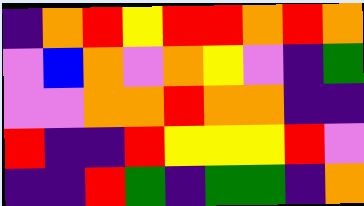[["indigo", "orange", "red", "yellow", "red", "red", "orange", "red", "orange"], ["violet", "blue", "orange", "violet", "orange", "yellow", "violet", "indigo", "green"], ["violet", "violet", "orange", "orange", "red", "orange", "orange", "indigo", "indigo"], ["red", "indigo", "indigo", "red", "yellow", "yellow", "yellow", "red", "violet"], ["indigo", "indigo", "red", "green", "indigo", "green", "green", "indigo", "orange"]]